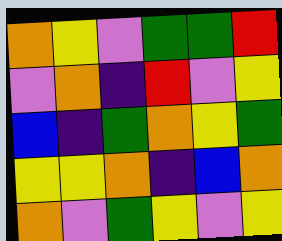[["orange", "yellow", "violet", "green", "green", "red"], ["violet", "orange", "indigo", "red", "violet", "yellow"], ["blue", "indigo", "green", "orange", "yellow", "green"], ["yellow", "yellow", "orange", "indigo", "blue", "orange"], ["orange", "violet", "green", "yellow", "violet", "yellow"]]